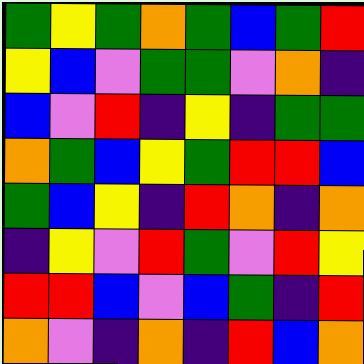[["green", "yellow", "green", "orange", "green", "blue", "green", "red"], ["yellow", "blue", "violet", "green", "green", "violet", "orange", "indigo"], ["blue", "violet", "red", "indigo", "yellow", "indigo", "green", "green"], ["orange", "green", "blue", "yellow", "green", "red", "red", "blue"], ["green", "blue", "yellow", "indigo", "red", "orange", "indigo", "orange"], ["indigo", "yellow", "violet", "red", "green", "violet", "red", "yellow"], ["red", "red", "blue", "violet", "blue", "green", "indigo", "red"], ["orange", "violet", "indigo", "orange", "indigo", "red", "blue", "orange"]]